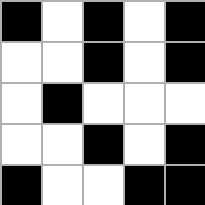[["black", "white", "black", "white", "black"], ["white", "white", "black", "white", "black"], ["white", "black", "white", "white", "white"], ["white", "white", "black", "white", "black"], ["black", "white", "white", "black", "black"]]